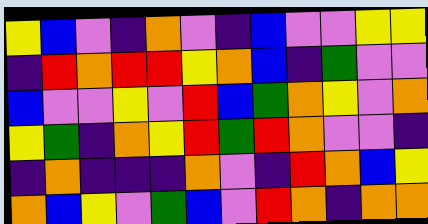[["yellow", "blue", "violet", "indigo", "orange", "violet", "indigo", "blue", "violet", "violet", "yellow", "yellow"], ["indigo", "red", "orange", "red", "red", "yellow", "orange", "blue", "indigo", "green", "violet", "violet"], ["blue", "violet", "violet", "yellow", "violet", "red", "blue", "green", "orange", "yellow", "violet", "orange"], ["yellow", "green", "indigo", "orange", "yellow", "red", "green", "red", "orange", "violet", "violet", "indigo"], ["indigo", "orange", "indigo", "indigo", "indigo", "orange", "violet", "indigo", "red", "orange", "blue", "yellow"], ["orange", "blue", "yellow", "violet", "green", "blue", "violet", "red", "orange", "indigo", "orange", "orange"]]